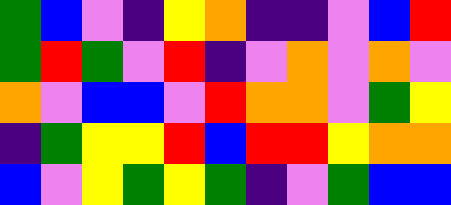[["green", "blue", "violet", "indigo", "yellow", "orange", "indigo", "indigo", "violet", "blue", "red"], ["green", "red", "green", "violet", "red", "indigo", "violet", "orange", "violet", "orange", "violet"], ["orange", "violet", "blue", "blue", "violet", "red", "orange", "orange", "violet", "green", "yellow"], ["indigo", "green", "yellow", "yellow", "red", "blue", "red", "red", "yellow", "orange", "orange"], ["blue", "violet", "yellow", "green", "yellow", "green", "indigo", "violet", "green", "blue", "blue"]]